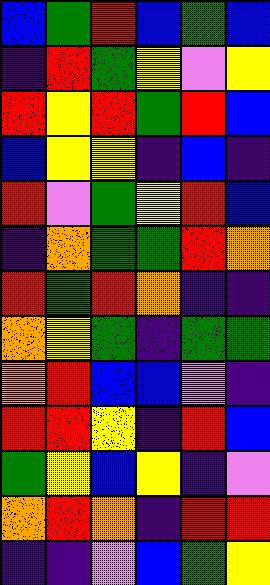[["blue", "green", "red", "blue", "green", "blue"], ["indigo", "red", "green", "yellow", "violet", "yellow"], ["red", "yellow", "red", "green", "red", "blue"], ["blue", "yellow", "yellow", "indigo", "blue", "indigo"], ["red", "violet", "green", "yellow", "red", "blue"], ["indigo", "orange", "green", "green", "red", "orange"], ["red", "green", "red", "orange", "indigo", "indigo"], ["orange", "yellow", "green", "indigo", "green", "green"], ["orange", "red", "blue", "blue", "violet", "indigo"], ["red", "red", "yellow", "indigo", "red", "blue"], ["green", "yellow", "blue", "yellow", "indigo", "violet"], ["orange", "red", "orange", "indigo", "red", "red"], ["indigo", "indigo", "violet", "blue", "green", "yellow"]]